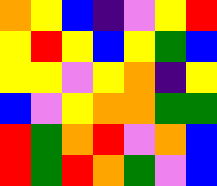[["orange", "yellow", "blue", "indigo", "violet", "yellow", "red"], ["yellow", "red", "yellow", "blue", "yellow", "green", "blue"], ["yellow", "yellow", "violet", "yellow", "orange", "indigo", "yellow"], ["blue", "violet", "yellow", "orange", "orange", "green", "green"], ["red", "green", "orange", "red", "violet", "orange", "blue"], ["red", "green", "red", "orange", "green", "violet", "blue"]]